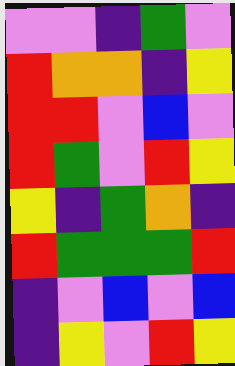[["violet", "violet", "indigo", "green", "violet"], ["red", "orange", "orange", "indigo", "yellow"], ["red", "red", "violet", "blue", "violet"], ["red", "green", "violet", "red", "yellow"], ["yellow", "indigo", "green", "orange", "indigo"], ["red", "green", "green", "green", "red"], ["indigo", "violet", "blue", "violet", "blue"], ["indigo", "yellow", "violet", "red", "yellow"]]